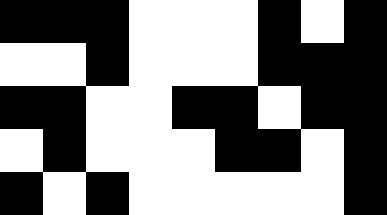[["black", "black", "black", "white", "white", "white", "black", "white", "black"], ["white", "white", "black", "white", "white", "white", "black", "black", "black"], ["black", "black", "white", "white", "black", "black", "white", "black", "black"], ["white", "black", "white", "white", "white", "black", "black", "white", "black"], ["black", "white", "black", "white", "white", "white", "white", "white", "black"]]